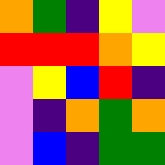[["orange", "green", "indigo", "yellow", "violet"], ["red", "red", "red", "orange", "yellow"], ["violet", "yellow", "blue", "red", "indigo"], ["violet", "indigo", "orange", "green", "orange"], ["violet", "blue", "indigo", "green", "green"]]